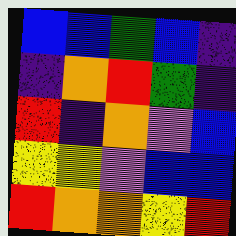[["blue", "blue", "green", "blue", "indigo"], ["indigo", "orange", "red", "green", "indigo"], ["red", "indigo", "orange", "violet", "blue"], ["yellow", "yellow", "violet", "blue", "blue"], ["red", "orange", "orange", "yellow", "red"]]